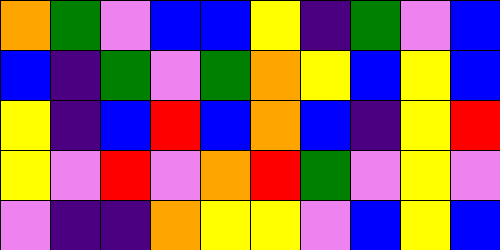[["orange", "green", "violet", "blue", "blue", "yellow", "indigo", "green", "violet", "blue"], ["blue", "indigo", "green", "violet", "green", "orange", "yellow", "blue", "yellow", "blue"], ["yellow", "indigo", "blue", "red", "blue", "orange", "blue", "indigo", "yellow", "red"], ["yellow", "violet", "red", "violet", "orange", "red", "green", "violet", "yellow", "violet"], ["violet", "indigo", "indigo", "orange", "yellow", "yellow", "violet", "blue", "yellow", "blue"]]